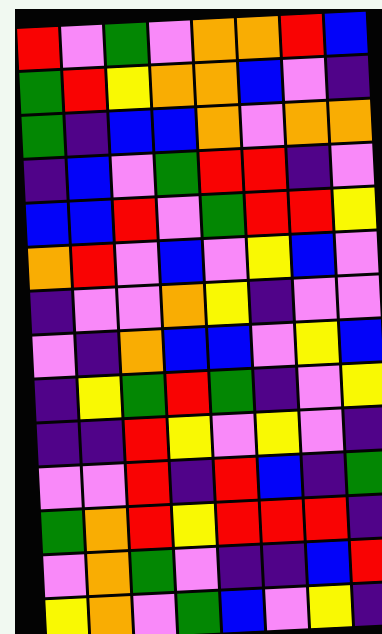[["red", "violet", "green", "violet", "orange", "orange", "red", "blue"], ["green", "red", "yellow", "orange", "orange", "blue", "violet", "indigo"], ["green", "indigo", "blue", "blue", "orange", "violet", "orange", "orange"], ["indigo", "blue", "violet", "green", "red", "red", "indigo", "violet"], ["blue", "blue", "red", "violet", "green", "red", "red", "yellow"], ["orange", "red", "violet", "blue", "violet", "yellow", "blue", "violet"], ["indigo", "violet", "violet", "orange", "yellow", "indigo", "violet", "violet"], ["violet", "indigo", "orange", "blue", "blue", "violet", "yellow", "blue"], ["indigo", "yellow", "green", "red", "green", "indigo", "violet", "yellow"], ["indigo", "indigo", "red", "yellow", "violet", "yellow", "violet", "indigo"], ["violet", "violet", "red", "indigo", "red", "blue", "indigo", "green"], ["green", "orange", "red", "yellow", "red", "red", "red", "indigo"], ["violet", "orange", "green", "violet", "indigo", "indigo", "blue", "red"], ["yellow", "orange", "violet", "green", "blue", "violet", "yellow", "indigo"]]